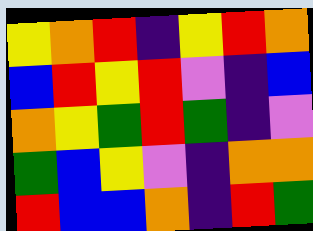[["yellow", "orange", "red", "indigo", "yellow", "red", "orange"], ["blue", "red", "yellow", "red", "violet", "indigo", "blue"], ["orange", "yellow", "green", "red", "green", "indigo", "violet"], ["green", "blue", "yellow", "violet", "indigo", "orange", "orange"], ["red", "blue", "blue", "orange", "indigo", "red", "green"]]